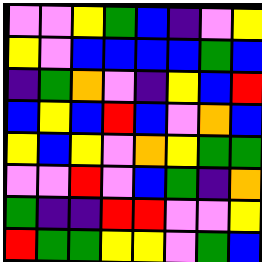[["violet", "violet", "yellow", "green", "blue", "indigo", "violet", "yellow"], ["yellow", "violet", "blue", "blue", "blue", "blue", "green", "blue"], ["indigo", "green", "orange", "violet", "indigo", "yellow", "blue", "red"], ["blue", "yellow", "blue", "red", "blue", "violet", "orange", "blue"], ["yellow", "blue", "yellow", "violet", "orange", "yellow", "green", "green"], ["violet", "violet", "red", "violet", "blue", "green", "indigo", "orange"], ["green", "indigo", "indigo", "red", "red", "violet", "violet", "yellow"], ["red", "green", "green", "yellow", "yellow", "violet", "green", "blue"]]